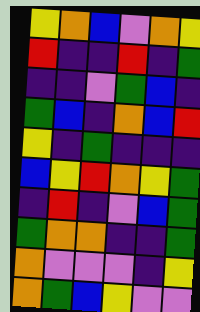[["yellow", "orange", "blue", "violet", "orange", "yellow"], ["red", "indigo", "indigo", "red", "indigo", "green"], ["indigo", "indigo", "violet", "green", "blue", "indigo"], ["green", "blue", "indigo", "orange", "blue", "red"], ["yellow", "indigo", "green", "indigo", "indigo", "indigo"], ["blue", "yellow", "red", "orange", "yellow", "green"], ["indigo", "red", "indigo", "violet", "blue", "green"], ["green", "orange", "orange", "indigo", "indigo", "green"], ["orange", "violet", "violet", "violet", "indigo", "yellow"], ["orange", "green", "blue", "yellow", "violet", "violet"]]